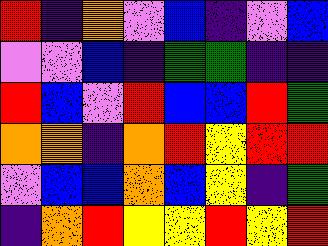[["red", "indigo", "orange", "violet", "blue", "indigo", "violet", "blue"], ["violet", "violet", "blue", "indigo", "green", "green", "indigo", "indigo"], ["red", "blue", "violet", "red", "blue", "blue", "red", "green"], ["orange", "orange", "indigo", "orange", "red", "yellow", "red", "red"], ["violet", "blue", "blue", "orange", "blue", "yellow", "indigo", "green"], ["indigo", "orange", "red", "yellow", "yellow", "red", "yellow", "red"]]